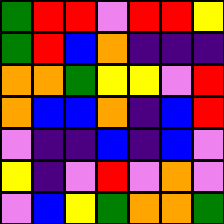[["green", "red", "red", "violet", "red", "red", "yellow"], ["green", "red", "blue", "orange", "indigo", "indigo", "indigo"], ["orange", "orange", "green", "yellow", "yellow", "violet", "red"], ["orange", "blue", "blue", "orange", "indigo", "blue", "red"], ["violet", "indigo", "indigo", "blue", "indigo", "blue", "violet"], ["yellow", "indigo", "violet", "red", "violet", "orange", "violet"], ["violet", "blue", "yellow", "green", "orange", "orange", "green"]]